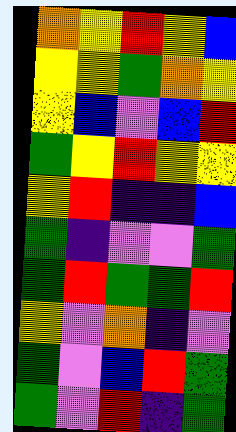[["orange", "yellow", "red", "yellow", "blue"], ["yellow", "yellow", "green", "orange", "yellow"], ["yellow", "blue", "violet", "blue", "red"], ["green", "yellow", "red", "yellow", "yellow"], ["yellow", "red", "indigo", "indigo", "blue"], ["green", "indigo", "violet", "violet", "green"], ["green", "red", "green", "green", "red"], ["yellow", "violet", "orange", "indigo", "violet"], ["green", "violet", "blue", "red", "green"], ["green", "violet", "red", "indigo", "green"]]